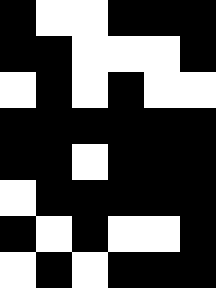[["black", "white", "white", "black", "black", "black"], ["black", "black", "white", "white", "white", "black"], ["white", "black", "white", "black", "white", "white"], ["black", "black", "black", "black", "black", "black"], ["black", "black", "white", "black", "black", "black"], ["white", "black", "black", "black", "black", "black"], ["black", "white", "black", "white", "white", "black"], ["white", "black", "white", "black", "black", "black"]]